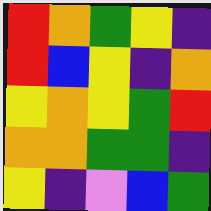[["red", "orange", "green", "yellow", "indigo"], ["red", "blue", "yellow", "indigo", "orange"], ["yellow", "orange", "yellow", "green", "red"], ["orange", "orange", "green", "green", "indigo"], ["yellow", "indigo", "violet", "blue", "green"]]